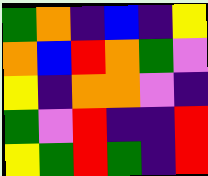[["green", "orange", "indigo", "blue", "indigo", "yellow"], ["orange", "blue", "red", "orange", "green", "violet"], ["yellow", "indigo", "orange", "orange", "violet", "indigo"], ["green", "violet", "red", "indigo", "indigo", "red"], ["yellow", "green", "red", "green", "indigo", "red"]]